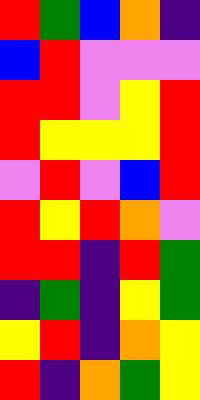[["red", "green", "blue", "orange", "indigo"], ["blue", "red", "violet", "violet", "violet"], ["red", "red", "violet", "yellow", "red"], ["red", "yellow", "yellow", "yellow", "red"], ["violet", "red", "violet", "blue", "red"], ["red", "yellow", "red", "orange", "violet"], ["red", "red", "indigo", "red", "green"], ["indigo", "green", "indigo", "yellow", "green"], ["yellow", "red", "indigo", "orange", "yellow"], ["red", "indigo", "orange", "green", "yellow"]]